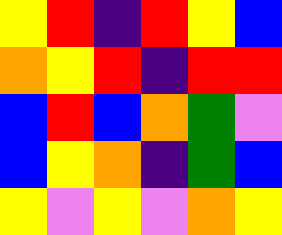[["yellow", "red", "indigo", "red", "yellow", "blue"], ["orange", "yellow", "red", "indigo", "red", "red"], ["blue", "red", "blue", "orange", "green", "violet"], ["blue", "yellow", "orange", "indigo", "green", "blue"], ["yellow", "violet", "yellow", "violet", "orange", "yellow"]]